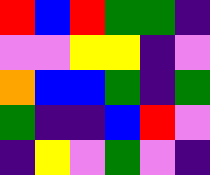[["red", "blue", "red", "green", "green", "indigo"], ["violet", "violet", "yellow", "yellow", "indigo", "violet"], ["orange", "blue", "blue", "green", "indigo", "green"], ["green", "indigo", "indigo", "blue", "red", "violet"], ["indigo", "yellow", "violet", "green", "violet", "indigo"]]